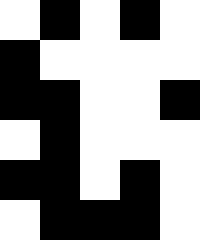[["white", "black", "white", "black", "white"], ["black", "white", "white", "white", "white"], ["black", "black", "white", "white", "black"], ["white", "black", "white", "white", "white"], ["black", "black", "white", "black", "white"], ["white", "black", "black", "black", "white"]]